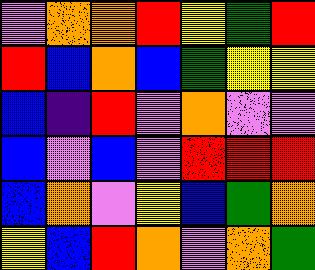[["violet", "orange", "orange", "red", "yellow", "green", "red"], ["red", "blue", "orange", "blue", "green", "yellow", "yellow"], ["blue", "indigo", "red", "violet", "orange", "violet", "violet"], ["blue", "violet", "blue", "violet", "red", "red", "red"], ["blue", "orange", "violet", "yellow", "blue", "green", "orange"], ["yellow", "blue", "red", "orange", "violet", "orange", "green"]]